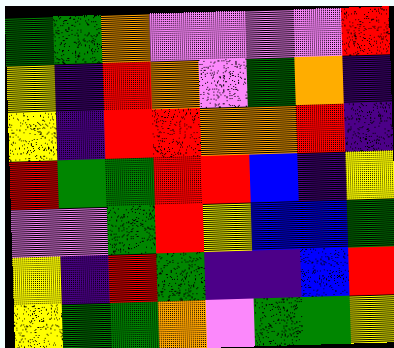[["green", "green", "orange", "violet", "violet", "violet", "violet", "red"], ["yellow", "indigo", "red", "orange", "violet", "green", "orange", "indigo"], ["yellow", "indigo", "red", "red", "orange", "orange", "red", "indigo"], ["red", "green", "green", "red", "red", "blue", "indigo", "yellow"], ["violet", "violet", "green", "red", "yellow", "blue", "blue", "green"], ["yellow", "indigo", "red", "green", "indigo", "indigo", "blue", "red"], ["yellow", "green", "green", "orange", "violet", "green", "green", "yellow"]]